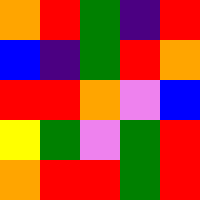[["orange", "red", "green", "indigo", "red"], ["blue", "indigo", "green", "red", "orange"], ["red", "red", "orange", "violet", "blue"], ["yellow", "green", "violet", "green", "red"], ["orange", "red", "red", "green", "red"]]